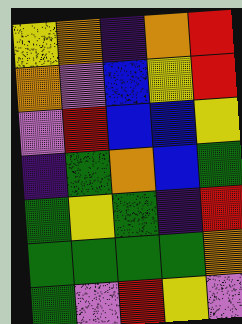[["yellow", "orange", "indigo", "orange", "red"], ["orange", "violet", "blue", "yellow", "red"], ["violet", "red", "blue", "blue", "yellow"], ["indigo", "green", "orange", "blue", "green"], ["green", "yellow", "green", "indigo", "red"], ["green", "green", "green", "green", "orange"], ["green", "violet", "red", "yellow", "violet"]]